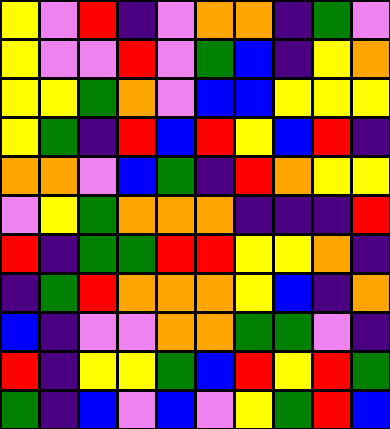[["yellow", "violet", "red", "indigo", "violet", "orange", "orange", "indigo", "green", "violet"], ["yellow", "violet", "violet", "red", "violet", "green", "blue", "indigo", "yellow", "orange"], ["yellow", "yellow", "green", "orange", "violet", "blue", "blue", "yellow", "yellow", "yellow"], ["yellow", "green", "indigo", "red", "blue", "red", "yellow", "blue", "red", "indigo"], ["orange", "orange", "violet", "blue", "green", "indigo", "red", "orange", "yellow", "yellow"], ["violet", "yellow", "green", "orange", "orange", "orange", "indigo", "indigo", "indigo", "red"], ["red", "indigo", "green", "green", "red", "red", "yellow", "yellow", "orange", "indigo"], ["indigo", "green", "red", "orange", "orange", "orange", "yellow", "blue", "indigo", "orange"], ["blue", "indigo", "violet", "violet", "orange", "orange", "green", "green", "violet", "indigo"], ["red", "indigo", "yellow", "yellow", "green", "blue", "red", "yellow", "red", "green"], ["green", "indigo", "blue", "violet", "blue", "violet", "yellow", "green", "red", "blue"]]